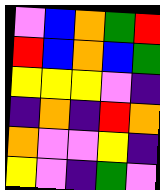[["violet", "blue", "orange", "green", "red"], ["red", "blue", "orange", "blue", "green"], ["yellow", "yellow", "yellow", "violet", "indigo"], ["indigo", "orange", "indigo", "red", "orange"], ["orange", "violet", "violet", "yellow", "indigo"], ["yellow", "violet", "indigo", "green", "violet"]]